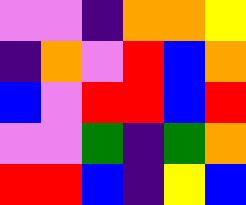[["violet", "violet", "indigo", "orange", "orange", "yellow"], ["indigo", "orange", "violet", "red", "blue", "orange"], ["blue", "violet", "red", "red", "blue", "red"], ["violet", "violet", "green", "indigo", "green", "orange"], ["red", "red", "blue", "indigo", "yellow", "blue"]]